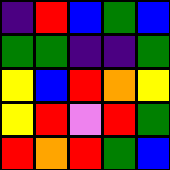[["indigo", "red", "blue", "green", "blue"], ["green", "green", "indigo", "indigo", "green"], ["yellow", "blue", "red", "orange", "yellow"], ["yellow", "red", "violet", "red", "green"], ["red", "orange", "red", "green", "blue"]]